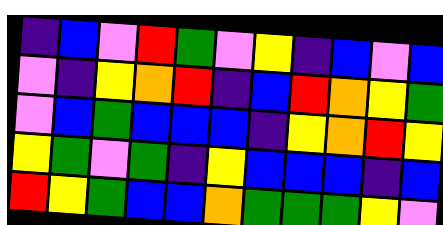[["indigo", "blue", "violet", "red", "green", "violet", "yellow", "indigo", "blue", "violet", "blue"], ["violet", "indigo", "yellow", "orange", "red", "indigo", "blue", "red", "orange", "yellow", "green"], ["violet", "blue", "green", "blue", "blue", "blue", "indigo", "yellow", "orange", "red", "yellow"], ["yellow", "green", "violet", "green", "indigo", "yellow", "blue", "blue", "blue", "indigo", "blue"], ["red", "yellow", "green", "blue", "blue", "orange", "green", "green", "green", "yellow", "violet"]]